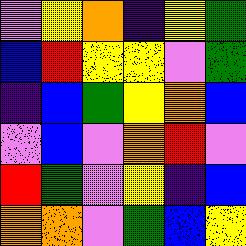[["violet", "yellow", "orange", "indigo", "yellow", "green"], ["blue", "red", "yellow", "yellow", "violet", "green"], ["indigo", "blue", "green", "yellow", "orange", "blue"], ["violet", "blue", "violet", "orange", "red", "violet"], ["red", "green", "violet", "yellow", "indigo", "blue"], ["orange", "orange", "violet", "green", "blue", "yellow"]]